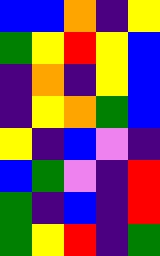[["blue", "blue", "orange", "indigo", "yellow"], ["green", "yellow", "red", "yellow", "blue"], ["indigo", "orange", "indigo", "yellow", "blue"], ["indigo", "yellow", "orange", "green", "blue"], ["yellow", "indigo", "blue", "violet", "indigo"], ["blue", "green", "violet", "indigo", "red"], ["green", "indigo", "blue", "indigo", "red"], ["green", "yellow", "red", "indigo", "green"]]